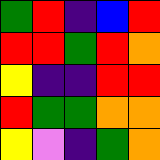[["green", "red", "indigo", "blue", "red"], ["red", "red", "green", "red", "orange"], ["yellow", "indigo", "indigo", "red", "red"], ["red", "green", "green", "orange", "orange"], ["yellow", "violet", "indigo", "green", "orange"]]